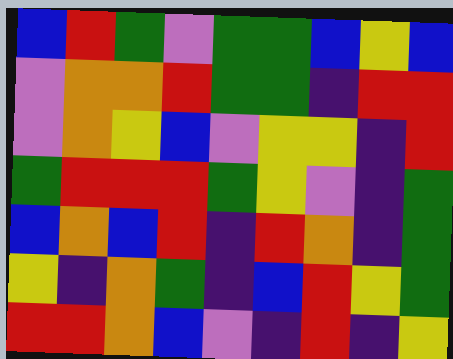[["blue", "red", "green", "violet", "green", "green", "blue", "yellow", "blue"], ["violet", "orange", "orange", "red", "green", "green", "indigo", "red", "red"], ["violet", "orange", "yellow", "blue", "violet", "yellow", "yellow", "indigo", "red"], ["green", "red", "red", "red", "green", "yellow", "violet", "indigo", "green"], ["blue", "orange", "blue", "red", "indigo", "red", "orange", "indigo", "green"], ["yellow", "indigo", "orange", "green", "indigo", "blue", "red", "yellow", "green"], ["red", "red", "orange", "blue", "violet", "indigo", "red", "indigo", "yellow"]]